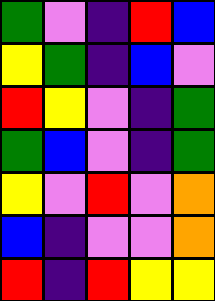[["green", "violet", "indigo", "red", "blue"], ["yellow", "green", "indigo", "blue", "violet"], ["red", "yellow", "violet", "indigo", "green"], ["green", "blue", "violet", "indigo", "green"], ["yellow", "violet", "red", "violet", "orange"], ["blue", "indigo", "violet", "violet", "orange"], ["red", "indigo", "red", "yellow", "yellow"]]